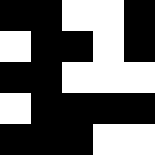[["black", "black", "white", "white", "black"], ["white", "black", "black", "white", "black"], ["black", "black", "white", "white", "white"], ["white", "black", "black", "black", "black"], ["black", "black", "black", "white", "white"]]